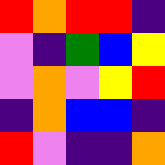[["red", "orange", "red", "red", "indigo"], ["violet", "indigo", "green", "blue", "yellow"], ["violet", "orange", "violet", "yellow", "red"], ["indigo", "orange", "blue", "blue", "indigo"], ["red", "violet", "indigo", "indigo", "orange"]]